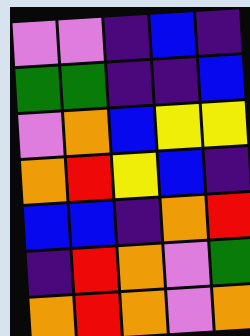[["violet", "violet", "indigo", "blue", "indigo"], ["green", "green", "indigo", "indigo", "blue"], ["violet", "orange", "blue", "yellow", "yellow"], ["orange", "red", "yellow", "blue", "indigo"], ["blue", "blue", "indigo", "orange", "red"], ["indigo", "red", "orange", "violet", "green"], ["orange", "red", "orange", "violet", "orange"]]